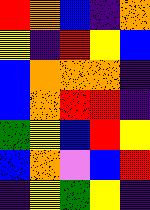[["red", "orange", "blue", "indigo", "orange"], ["yellow", "indigo", "red", "yellow", "blue"], ["blue", "orange", "orange", "orange", "indigo"], ["blue", "orange", "red", "red", "indigo"], ["green", "yellow", "blue", "red", "yellow"], ["blue", "orange", "violet", "blue", "red"], ["indigo", "yellow", "green", "yellow", "indigo"]]